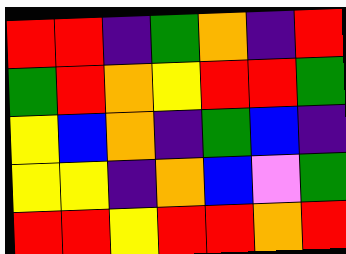[["red", "red", "indigo", "green", "orange", "indigo", "red"], ["green", "red", "orange", "yellow", "red", "red", "green"], ["yellow", "blue", "orange", "indigo", "green", "blue", "indigo"], ["yellow", "yellow", "indigo", "orange", "blue", "violet", "green"], ["red", "red", "yellow", "red", "red", "orange", "red"]]